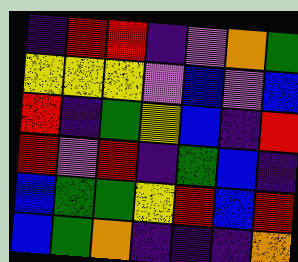[["indigo", "red", "red", "indigo", "violet", "orange", "green"], ["yellow", "yellow", "yellow", "violet", "blue", "violet", "blue"], ["red", "indigo", "green", "yellow", "blue", "indigo", "red"], ["red", "violet", "red", "indigo", "green", "blue", "indigo"], ["blue", "green", "green", "yellow", "red", "blue", "red"], ["blue", "green", "orange", "indigo", "indigo", "indigo", "orange"]]